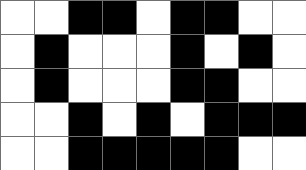[["white", "white", "black", "black", "white", "black", "black", "white", "white"], ["white", "black", "white", "white", "white", "black", "white", "black", "white"], ["white", "black", "white", "white", "white", "black", "black", "white", "white"], ["white", "white", "black", "white", "black", "white", "black", "black", "black"], ["white", "white", "black", "black", "black", "black", "black", "white", "white"]]